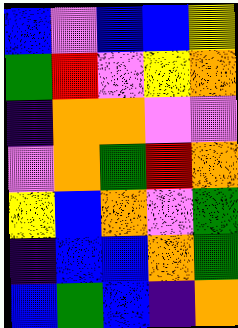[["blue", "violet", "blue", "blue", "yellow"], ["green", "red", "violet", "yellow", "orange"], ["indigo", "orange", "orange", "violet", "violet"], ["violet", "orange", "green", "red", "orange"], ["yellow", "blue", "orange", "violet", "green"], ["indigo", "blue", "blue", "orange", "green"], ["blue", "green", "blue", "indigo", "orange"]]